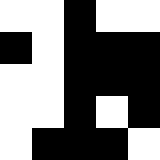[["white", "white", "black", "white", "white"], ["black", "white", "black", "black", "black"], ["white", "white", "black", "black", "black"], ["white", "white", "black", "white", "black"], ["white", "black", "black", "black", "white"]]